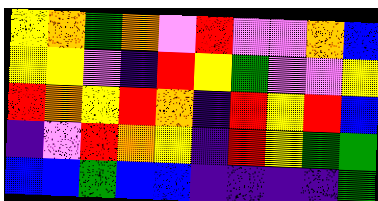[["yellow", "orange", "green", "orange", "violet", "red", "violet", "violet", "orange", "blue"], ["yellow", "yellow", "violet", "indigo", "red", "yellow", "green", "violet", "violet", "yellow"], ["red", "orange", "yellow", "red", "orange", "indigo", "red", "yellow", "red", "blue"], ["indigo", "violet", "red", "orange", "yellow", "indigo", "red", "yellow", "green", "green"], ["blue", "blue", "green", "blue", "blue", "indigo", "indigo", "indigo", "indigo", "green"]]